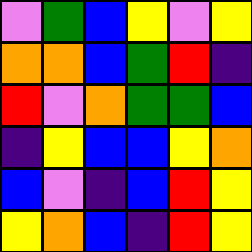[["violet", "green", "blue", "yellow", "violet", "yellow"], ["orange", "orange", "blue", "green", "red", "indigo"], ["red", "violet", "orange", "green", "green", "blue"], ["indigo", "yellow", "blue", "blue", "yellow", "orange"], ["blue", "violet", "indigo", "blue", "red", "yellow"], ["yellow", "orange", "blue", "indigo", "red", "yellow"]]